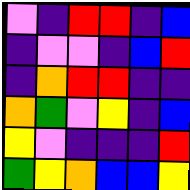[["violet", "indigo", "red", "red", "indigo", "blue"], ["indigo", "violet", "violet", "indigo", "blue", "red"], ["indigo", "orange", "red", "red", "indigo", "indigo"], ["orange", "green", "violet", "yellow", "indigo", "blue"], ["yellow", "violet", "indigo", "indigo", "indigo", "red"], ["green", "yellow", "orange", "blue", "blue", "yellow"]]